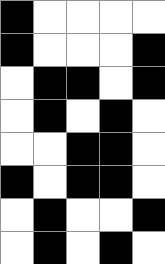[["black", "white", "white", "white", "white"], ["black", "white", "white", "white", "black"], ["white", "black", "black", "white", "black"], ["white", "black", "white", "black", "white"], ["white", "white", "black", "black", "white"], ["black", "white", "black", "black", "white"], ["white", "black", "white", "white", "black"], ["white", "black", "white", "black", "white"]]